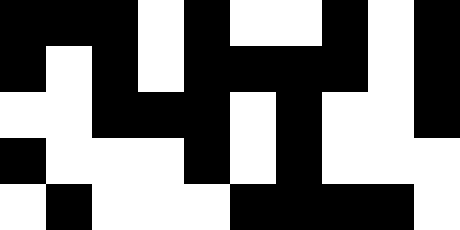[["black", "black", "black", "white", "black", "white", "white", "black", "white", "black"], ["black", "white", "black", "white", "black", "black", "black", "black", "white", "black"], ["white", "white", "black", "black", "black", "white", "black", "white", "white", "black"], ["black", "white", "white", "white", "black", "white", "black", "white", "white", "white"], ["white", "black", "white", "white", "white", "black", "black", "black", "black", "white"]]